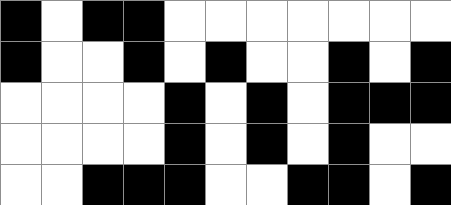[["black", "white", "black", "black", "white", "white", "white", "white", "white", "white", "white"], ["black", "white", "white", "black", "white", "black", "white", "white", "black", "white", "black"], ["white", "white", "white", "white", "black", "white", "black", "white", "black", "black", "black"], ["white", "white", "white", "white", "black", "white", "black", "white", "black", "white", "white"], ["white", "white", "black", "black", "black", "white", "white", "black", "black", "white", "black"]]